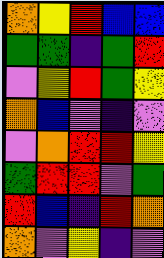[["orange", "yellow", "red", "blue", "blue"], ["green", "green", "indigo", "green", "red"], ["violet", "yellow", "red", "green", "yellow"], ["orange", "blue", "violet", "indigo", "violet"], ["violet", "orange", "red", "red", "yellow"], ["green", "red", "red", "violet", "green"], ["red", "blue", "indigo", "red", "orange"], ["orange", "violet", "yellow", "indigo", "violet"]]